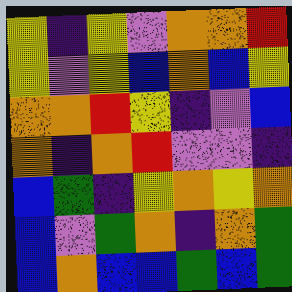[["yellow", "indigo", "yellow", "violet", "orange", "orange", "red"], ["yellow", "violet", "yellow", "blue", "orange", "blue", "yellow"], ["orange", "orange", "red", "yellow", "indigo", "violet", "blue"], ["orange", "indigo", "orange", "red", "violet", "violet", "indigo"], ["blue", "green", "indigo", "yellow", "orange", "yellow", "orange"], ["blue", "violet", "green", "orange", "indigo", "orange", "green"], ["blue", "orange", "blue", "blue", "green", "blue", "green"]]